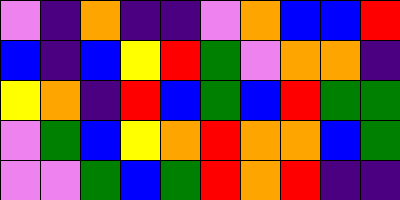[["violet", "indigo", "orange", "indigo", "indigo", "violet", "orange", "blue", "blue", "red"], ["blue", "indigo", "blue", "yellow", "red", "green", "violet", "orange", "orange", "indigo"], ["yellow", "orange", "indigo", "red", "blue", "green", "blue", "red", "green", "green"], ["violet", "green", "blue", "yellow", "orange", "red", "orange", "orange", "blue", "green"], ["violet", "violet", "green", "blue", "green", "red", "orange", "red", "indigo", "indigo"]]